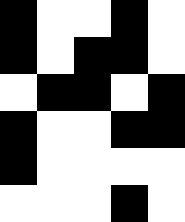[["black", "white", "white", "black", "white"], ["black", "white", "black", "black", "white"], ["white", "black", "black", "white", "black"], ["black", "white", "white", "black", "black"], ["black", "white", "white", "white", "white"], ["white", "white", "white", "black", "white"]]